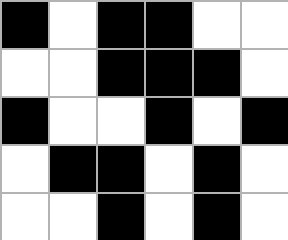[["black", "white", "black", "black", "white", "white"], ["white", "white", "black", "black", "black", "white"], ["black", "white", "white", "black", "white", "black"], ["white", "black", "black", "white", "black", "white"], ["white", "white", "black", "white", "black", "white"]]